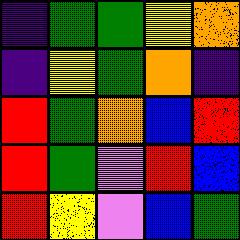[["indigo", "green", "green", "yellow", "orange"], ["indigo", "yellow", "green", "orange", "indigo"], ["red", "green", "orange", "blue", "red"], ["red", "green", "violet", "red", "blue"], ["red", "yellow", "violet", "blue", "green"]]